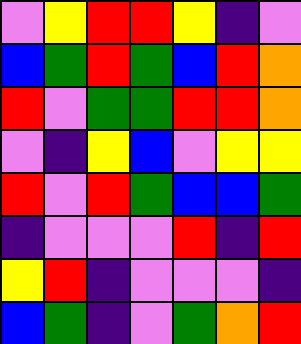[["violet", "yellow", "red", "red", "yellow", "indigo", "violet"], ["blue", "green", "red", "green", "blue", "red", "orange"], ["red", "violet", "green", "green", "red", "red", "orange"], ["violet", "indigo", "yellow", "blue", "violet", "yellow", "yellow"], ["red", "violet", "red", "green", "blue", "blue", "green"], ["indigo", "violet", "violet", "violet", "red", "indigo", "red"], ["yellow", "red", "indigo", "violet", "violet", "violet", "indigo"], ["blue", "green", "indigo", "violet", "green", "orange", "red"]]